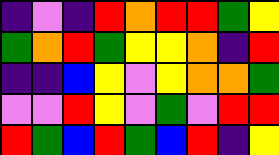[["indigo", "violet", "indigo", "red", "orange", "red", "red", "green", "yellow"], ["green", "orange", "red", "green", "yellow", "yellow", "orange", "indigo", "red"], ["indigo", "indigo", "blue", "yellow", "violet", "yellow", "orange", "orange", "green"], ["violet", "violet", "red", "yellow", "violet", "green", "violet", "red", "red"], ["red", "green", "blue", "red", "green", "blue", "red", "indigo", "yellow"]]